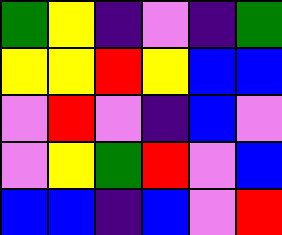[["green", "yellow", "indigo", "violet", "indigo", "green"], ["yellow", "yellow", "red", "yellow", "blue", "blue"], ["violet", "red", "violet", "indigo", "blue", "violet"], ["violet", "yellow", "green", "red", "violet", "blue"], ["blue", "blue", "indigo", "blue", "violet", "red"]]